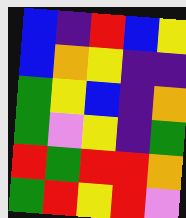[["blue", "indigo", "red", "blue", "yellow"], ["blue", "orange", "yellow", "indigo", "indigo"], ["green", "yellow", "blue", "indigo", "orange"], ["green", "violet", "yellow", "indigo", "green"], ["red", "green", "red", "red", "orange"], ["green", "red", "yellow", "red", "violet"]]